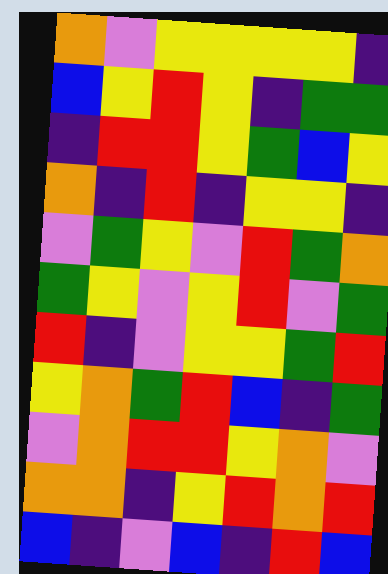[["orange", "violet", "yellow", "yellow", "yellow", "yellow", "indigo"], ["blue", "yellow", "red", "yellow", "indigo", "green", "green"], ["indigo", "red", "red", "yellow", "green", "blue", "yellow"], ["orange", "indigo", "red", "indigo", "yellow", "yellow", "indigo"], ["violet", "green", "yellow", "violet", "red", "green", "orange"], ["green", "yellow", "violet", "yellow", "red", "violet", "green"], ["red", "indigo", "violet", "yellow", "yellow", "green", "red"], ["yellow", "orange", "green", "red", "blue", "indigo", "green"], ["violet", "orange", "red", "red", "yellow", "orange", "violet"], ["orange", "orange", "indigo", "yellow", "red", "orange", "red"], ["blue", "indigo", "violet", "blue", "indigo", "red", "blue"]]